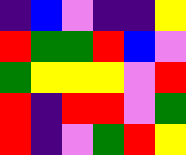[["indigo", "blue", "violet", "indigo", "indigo", "yellow"], ["red", "green", "green", "red", "blue", "violet"], ["green", "yellow", "yellow", "yellow", "violet", "red"], ["red", "indigo", "red", "red", "violet", "green"], ["red", "indigo", "violet", "green", "red", "yellow"]]